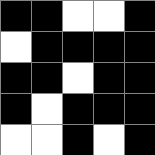[["black", "black", "white", "white", "black"], ["white", "black", "black", "black", "black"], ["black", "black", "white", "black", "black"], ["black", "white", "black", "black", "black"], ["white", "white", "black", "white", "black"]]